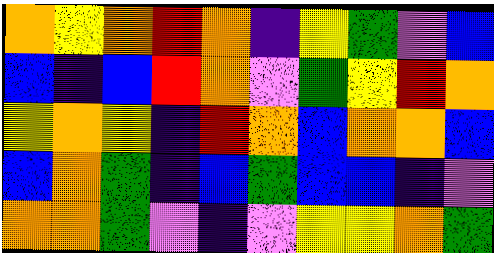[["orange", "yellow", "orange", "red", "orange", "indigo", "yellow", "green", "violet", "blue"], ["blue", "indigo", "blue", "red", "orange", "violet", "green", "yellow", "red", "orange"], ["yellow", "orange", "yellow", "indigo", "red", "orange", "blue", "orange", "orange", "blue"], ["blue", "orange", "green", "indigo", "blue", "green", "blue", "blue", "indigo", "violet"], ["orange", "orange", "green", "violet", "indigo", "violet", "yellow", "yellow", "orange", "green"]]